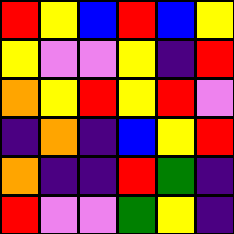[["red", "yellow", "blue", "red", "blue", "yellow"], ["yellow", "violet", "violet", "yellow", "indigo", "red"], ["orange", "yellow", "red", "yellow", "red", "violet"], ["indigo", "orange", "indigo", "blue", "yellow", "red"], ["orange", "indigo", "indigo", "red", "green", "indigo"], ["red", "violet", "violet", "green", "yellow", "indigo"]]